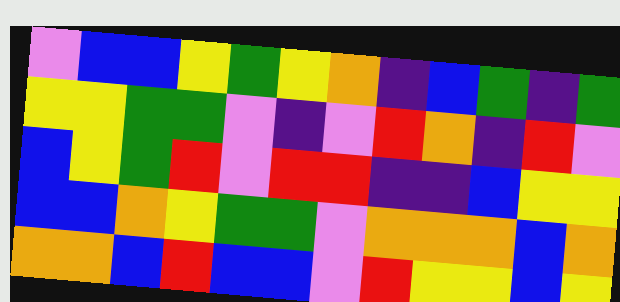[["violet", "blue", "blue", "yellow", "green", "yellow", "orange", "indigo", "blue", "green", "indigo", "green"], ["yellow", "yellow", "green", "green", "violet", "indigo", "violet", "red", "orange", "indigo", "red", "violet"], ["blue", "yellow", "green", "red", "violet", "red", "red", "indigo", "indigo", "blue", "yellow", "yellow"], ["blue", "blue", "orange", "yellow", "green", "green", "violet", "orange", "orange", "orange", "blue", "orange"], ["orange", "orange", "blue", "red", "blue", "blue", "violet", "red", "yellow", "yellow", "blue", "yellow"]]